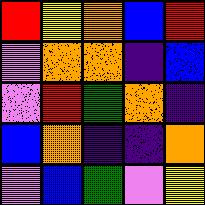[["red", "yellow", "orange", "blue", "red"], ["violet", "orange", "orange", "indigo", "blue"], ["violet", "red", "green", "orange", "indigo"], ["blue", "orange", "indigo", "indigo", "orange"], ["violet", "blue", "green", "violet", "yellow"]]